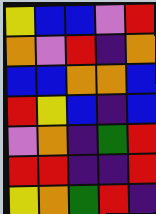[["yellow", "blue", "blue", "violet", "red"], ["orange", "violet", "red", "indigo", "orange"], ["blue", "blue", "orange", "orange", "blue"], ["red", "yellow", "blue", "indigo", "blue"], ["violet", "orange", "indigo", "green", "red"], ["red", "red", "indigo", "indigo", "red"], ["yellow", "orange", "green", "red", "indigo"]]